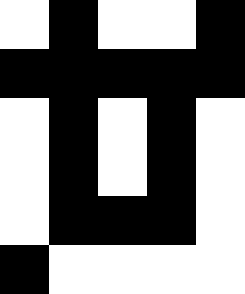[["white", "black", "white", "white", "black"], ["black", "black", "black", "black", "black"], ["white", "black", "white", "black", "white"], ["white", "black", "white", "black", "white"], ["white", "black", "black", "black", "white"], ["black", "white", "white", "white", "white"]]